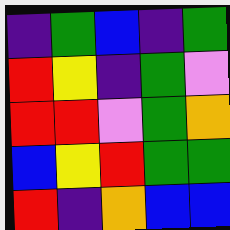[["indigo", "green", "blue", "indigo", "green"], ["red", "yellow", "indigo", "green", "violet"], ["red", "red", "violet", "green", "orange"], ["blue", "yellow", "red", "green", "green"], ["red", "indigo", "orange", "blue", "blue"]]